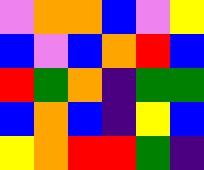[["violet", "orange", "orange", "blue", "violet", "yellow"], ["blue", "violet", "blue", "orange", "red", "blue"], ["red", "green", "orange", "indigo", "green", "green"], ["blue", "orange", "blue", "indigo", "yellow", "blue"], ["yellow", "orange", "red", "red", "green", "indigo"]]